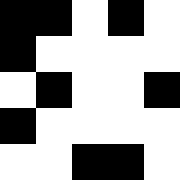[["black", "black", "white", "black", "white"], ["black", "white", "white", "white", "white"], ["white", "black", "white", "white", "black"], ["black", "white", "white", "white", "white"], ["white", "white", "black", "black", "white"]]